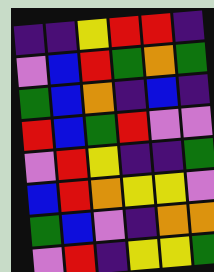[["indigo", "indigo", "yellow", "red", "red", "indigo"], ["violet", "blue", "red", "green", "orange", "green"], ["green", "blue", "orange", "indigo", "blue", "indigo"], ["red", "blue", "green", "red", "violet", "violet"], ["violet", "red", "yellow", "indigo", "indigo", "green"], ["blue", "red", "orange", "yellow", "yellow", "violet"], ["green", "blue", "violet", "indigo", "orange", "orange"], ["violet", "red", "indigo", "yellow", "yellow", "green"]]